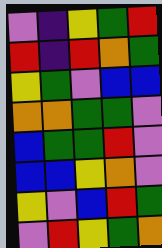[["violet", "indigo", "yellow", "green", "red"], ["red", "indigo", "red", "orange", "green"], ["yellow", "green", "violet", "blue", "blue"], ["orange", "orange", "green", "green", "violet"], ["blue", "green", "green", "red", "violet"], ["blue", "blue", "yellow", "orange", "violet"], ["yellow", "violet", "blue", "red", "green"], ["violet", "red", "yellow", "green", "orange"]]